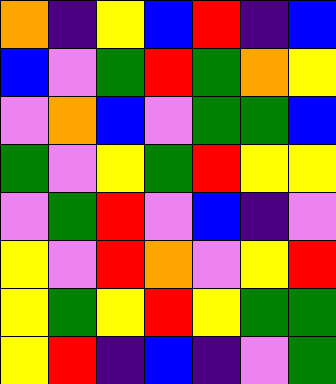[["orange", "indigo", "yellow", "blue", "red", "indigo", "blue"], ["blue", "violet", "green", "red", "green", "orange", "yellow"], ["violet", "orange", "blue", "violet", "green", "green", "blue"], ["green", "violet", "yellow", "green", "red", "yellow", "yellow"], ["violet", "green", "red", "violet", "blue", "indigo", "violet"], ["yellow", "violet", "red", "orange", "violet", "yellow", "red"], ["yellow", "green", "yellow", "red", "yellow", "green", "green"], ["yellow", "red", "indigo", "blue", "indigo", "violet", "green"]]